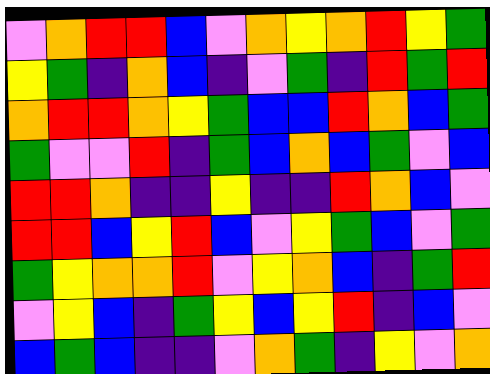[["violet", "orange", "red", "red", "blue", "violet", "orange", "yellow", "orange", "red", "yellow", "green"], ["yellow", "green", "indigo", "orange", "blue", "indigo", "violet", "green", "indigo", "red", "green", "red"], ["orange", "red", "red", "orange", "yellow", "green", "blue", "blue", "red", "orange", "blue", "green"], ["green", "violet", "violet", "red", "indigo", "green", "blue", "orange", "blue", "green", "violet", "blue"], ["red", "red", "orange", "indigo", "indigo", "yellow", "indigo", "indigo", "red", "orange", "blue", "violet"], ["red", "red", "blue", "yellow", "red", "blue", "violet", "yellow", "green", "blue", "violet", "green"], ["green", "yellow", "orange", "orange", "red", "violet", "yellow", "orange", "blue", "indigo", "green", "red"], ["violet", "yellow", "blue", "indigo", "green", "yellow", "blue", "yellow", "red", "indigo", "blue", "violet"], ["blue", "green", "blue", "indigo", "indigo", "violet", "orange", "green", "indigo", "yellow", "violet", "orange"]]